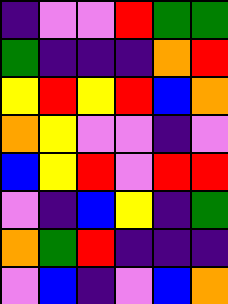[["indigo", "violet", "violet", "red", "green", "green"], ["green", "indigo", "indigo", "indigo", "orange", "red"], ["yellow", "red", "yellow", "red", "blue", "orange"], ["orange", "yellow", "violet", "violet", "indigo", "violet"], ["blue", "yellow", "red", "violet", "red", "red"], ["violet", "indigo", "blue", "yellow", "indigo", "green"], ["orange", "green", "red", "indigo", "indigo", "indigo"], ["violet", "blue", "indigo", "violet", "blue", "orange"]]